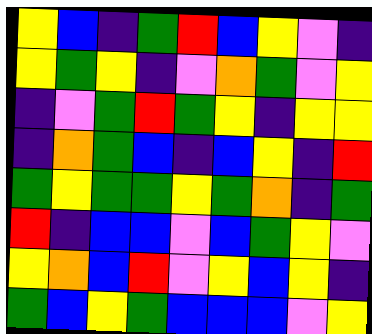[["yellow", "blue", "indigo", "green", "red", "blue", "yellow", "violet", "indigo"], ["yellow", "green", "yellow", "indigo", "violet", "orange", "green", "violet", "yellow"], ["indigo", "violet", "green", "red", "green", "yellow", "indigo", "yellow", "yellow"], ["indigo", "orange", "green", "blue", "indigo", "blue", "yellow", "indigo", "red"], ["green", "yellow", "green", "green", "yellow", "green", "orange", "indigo", "green"], ["red", "indigo", "blue", "blue", "violet", "blue", "green", "yellow", "violet"], ["yellow", "orange", "blue", "red", "violet", "yellow", "blue", "yellow", "indigo"], ["green", "blue", "yellow", "green", "blue", "blue", "blue", "violet", "yellow"]]